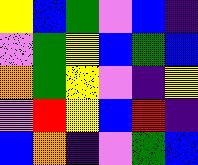[["yellow", "blue", "green", "violet", "blue", "indigo"], ["violet", "green", "yellow", "blue", "green", "blue"], ["orange", "green", "yellow", "violet", "indigo", "yellow"], ["violet", "red", "yellow", "blue", "red", "indigo"], ["blue", "orange", "indigo", "violet", "green", "blue"]]